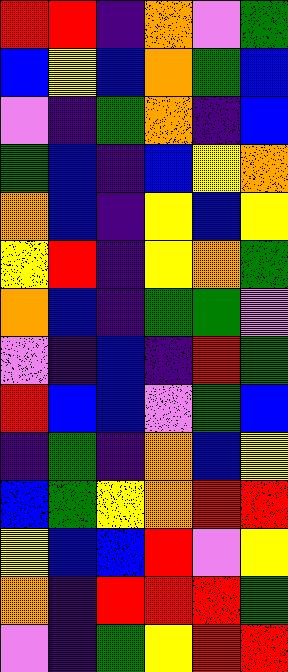[["red", "red", "indigo", "orange", "violet", "green"], ["blue", "yellow", "blue", "orange", "green", "blue"], ["violet", "indigo", "green", "orange", "indigo", "blue"], ["green", "blue", "indigo", "blue", "yellow", "orange"], ["orange", "blue", "indigo", "yellow", "blue", "yellow"], ["yellow", "red", "indigo", "yellow", "orange", "green"], ["orange", "blue", "indigo", "green", "green", "violet"], ["violet", "indigo", "blue", "indigo", "red", "green"], ["red", "blue", "blue", "violet", "green", "blue"], ["indigo", "green", "indigo", "orange", "blue", "yellow"], ["blue", "green", "yellow", "orange", "red", "red"], ["yellow", "blue", "blue", "red", "violet", "yellow"], ["orange", "indigo", "red", "red", "red", "green"], ["violet", "indigo", "green", "yellow", "red", "red"]]